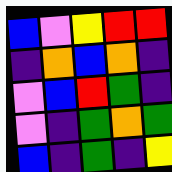[["blue", "violet", "yellow", "red", "red"], ["indigo", "orange", "blue", "orange", "indigo"], ["violet", "blue", "red", "green", "indigo"], ["violet", "indigo", "green", "orange", "green"], ["blue", "indigo", "green", "indigo", "yellow"]]